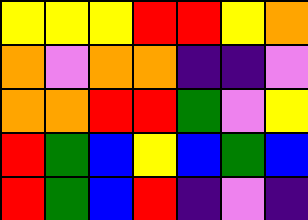[["yellow", "yellow", "yellow", "red", "red", "yellow", "orange"], ["orange", "violet", "orange", "orange", "indigo", "indigo", "violet"], ["orange", "orange", "red", "red", "green", "violet", "yellow"], ["red", "green", "blue", "yellow", "blue", "green", "blue"], ["red", "green", "blue", "red", "indigo", "violet", "indigo"]]